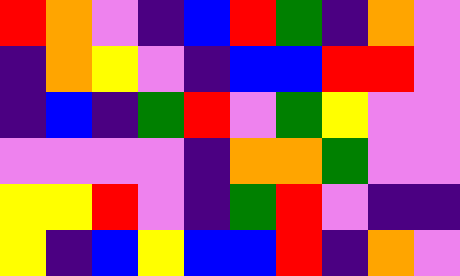[["red", "orange", "violet", "indigo", "blue", "red", "green", "indigo", "orange", "violet"], ["indigo", "orange", "yellow", "violet", "indigo", "blue", "blue", "red", "red", "violet"], ["indigo", "blue", "indigo", "green", "red", "violet", "green", "yellow", "violet", "violet"], ["violet", "violet", "violet", "violet", "indigo", "orange", "orange", "green", "violet", "violet"], ["yellow", "yellow", "red", "violet", "indigo", "green", "red", "violet", "indigo", "indigo"], ["yellow", "indigo", "blue", "yellow", "blue", "blue", "red", "indigo", "orange", "violet"]]